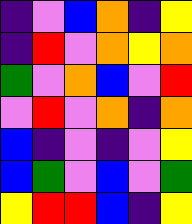[["indigo", "violet", "blue", "orange", "indigo", "yellow"], ["indigo", "red", "violet", "orange", "yellow", "orange"], ["green", "violet", "orange", "blue", "violet", "red"], ["violet", "red", "violet", "orange", "indigo", "orange"], ["blue", "indigo", "violet", "indigo", "violet", "yellow"], ["blue", "green", "violet", "blue", "violet", "green"], ["yellow", "red", "red", "blue", "indigo", "yellow"]]